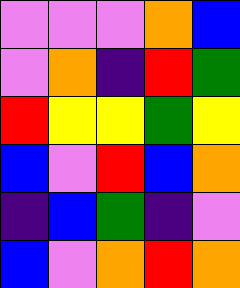[["violet", "violet", "violet", "orange", "blue"], ["violet", "orange", "indigo", "red", "green"], ["red", "yellow", "yellow", "green", "yellow"], ["blue", "violet", "red", "blue", "orange"], ["indigo", "blue", "green", "indigo", "violet"], ["blue", "violet", "orange", "red", "orange"]]